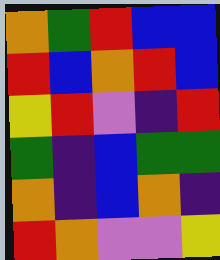[["orange", "green", "red", "blue", "blue"], ["red", "blue", "orange", "red", "blue"], ["yellow", "red", "violet", "indigo", "red"], ["green", "indigo", "blue", "green", "green"], ["orange", "indigo", "blue", "orange", "indigo"], ["red", "orange", "violet", "violet", "yellow"]]